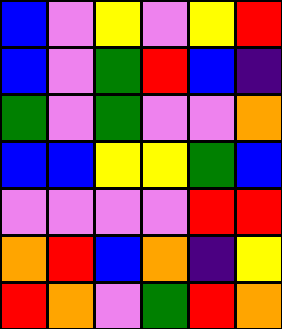[["blue", "violet", "yellow", "violet", "yellow", "red"], ["blue", "violet", "green", "red", "blue", "indigo"], ["green", "violet", "green", "violet", "violet", "orange"], ["blue", "blue", "yellow", "yellow", "green", "blue"], ["violet", "violet", "violet", "violet", "red", "red"], ["orange", "red", "blue", "orange", "indigo", "yellow"], ["red", "orange", "violet", "green", "red", "orange"]]